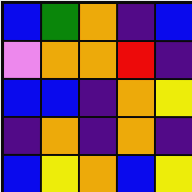[["blue", "green", "orange", "indigo", "blue"], ["violet", "orange", "orange", "red", "indigo"], ["blue", "blue", "indigo", "orange", "yellow"], ["indigo", "orange", "indigo", "orange", "indigo"], ["blue", "yellow", "orange", "blue", "yellow"]]